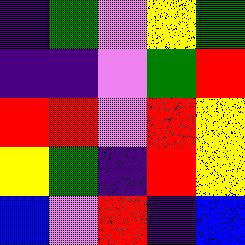[["indigo", "green", "violet", "yellow", "green"], ["indigo", "indigo", "violet", "green", "red"], ["red", "red", "violet", "red", "yellow"], ["yellow", "green", "indigo", "red", "yellow"], ["blue", "violet", "red", "indigo", "blue"]]